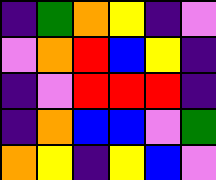[["indigo", "green", "orange", "yellow", "indigo", "violet"], ["violet", "orange", "red", "blue", "yellow", "indigo"], ["indigo", "violet", "red", "red", "red", "indigo"], ["indigo", "orange", "blue", "blue", "violet", "green"], ["orange", "yellow", "indigo", "yellow", "blue", "violet"]]